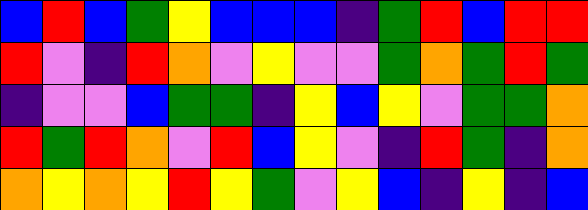[["blue", "red", "blue", "green", "yellow", "blue", "blue", "blue", "indigo", "green", "red", "blue", "red", "red"], ["red", "violet", "indigo", "red", "orange", "violet", "yellow", "violet", "violet", "green", "orange", "green", "red", "green"], ["indigo", "violet", "violet", "blue", "green", "green", "indigo", "yellow", "blue", "yellow", "violet", "green", "green", "orange"], ["red", "green", "red", "orange", "violet", "red", "blue", "yellow", "violet", "indigo", "red", "green", "indigo", "orange"], ["orange", "yellow", "orange", "yellow", "red", "yellow", "green", "violet", "yellow", "blue", "indigo", "yellow", "indigo", "blue"]]